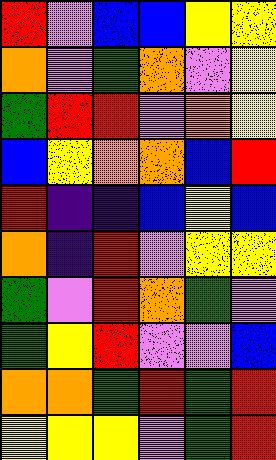[["red", "violet", "blue", "blue", "yellow", "yellow"], ["orange", "violet", "green", "orange", "violet", "yellow"], ["green", "red", "red", "violet", "orange", "yellow"], ["blue", "yellow", "orange", "orange", "blue", "red"], ["red", "indigo", "indigo", "blue", "yellow", "blue"], ["orange", "indigo", "red", "violet", "yellow", "yellow"], ["green", "violet", "red", "orange", "green", "violet"], ["green", "yellow", "red", "violet", "violet", "blue"], ["orange", "orange", "green", "red", "green", "red"], ["yellow", "yellow", "yellow", "violet", "green", "red"]]